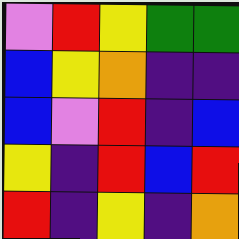[["violet", "red", "yellow", "green", "green"], ["blue", "yellow", "orange", "indigo", "indigo"], ["blue", "violet", "red", "indigo", "blue"], ["yellow", "indigo", "red", "blue", "red"], ["red", "indigo", "yellow", "indigo", "orange"]]